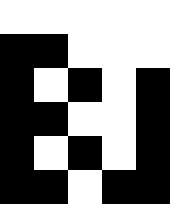[["white", "white", "white", "white", "white"], ["black", "black", "white", "white", "white"], ["black", "white", "black", "white", "black"], ["black", "black", "white", "white", "black"], ["black", "white", "black", "white", "black"], ["black", "black", "white", "black", "black"]]